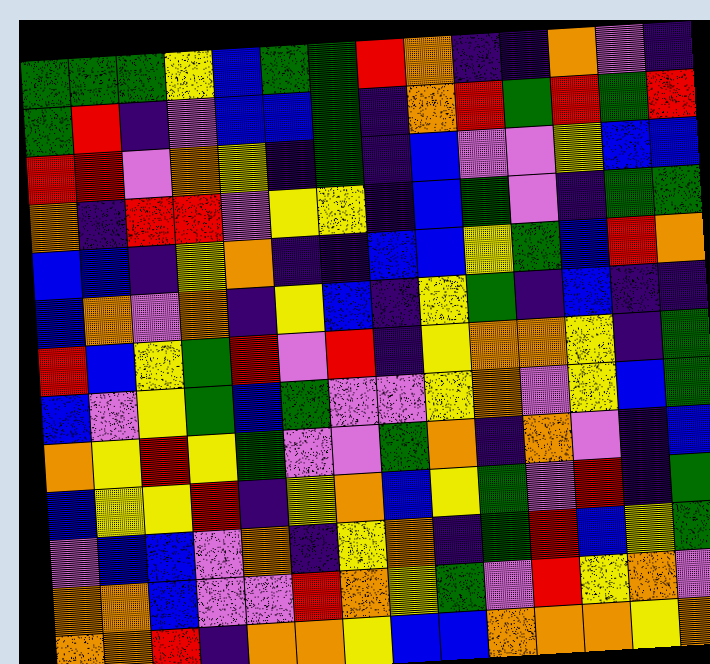[["green", "green", "green", "yellow", "blue", "green", "green", "red", "orange", "indigo", "indigo", "orange", "violet", "indigo"], ["green", "red", "indigo", "violet", "blue", "blue", "green", "indigo", "orange", "red", "green", "red", "green", "red"], ["red", "red", "violet", "orange", "yellow", "indigo", "green", "indigo", "blue", "violet", "violet", "yellow", "blue", "blue"], ["orange", "indigo", "red", "red", "violet", "yellow", "yellow", "indigo", "blue", "green", "violet", "indigo", "green", "green"], ["blue", "blue", "indigo", "yellow", "orange", "indigo", "indigo", "blue", "blue", "yellow", "green", "blue", "red", "orange"], ["blue", "orange", "violet", "orange", "indigo", "yellow", "blue", "indigo", "yellow", "green", "indigo", "blue", "indigo", "indigo"], ["red", "blue", "yellow", "green", "red", "violet", "red", "indigo", "yellow", "orange", "orange", "yellow", "indigo", "green"], ["blue", "violet", "yellow", "green", "blue", "green", "violet", "violet", "yellow", "orange", "violet", "yellow", "blue", "green"], ["orange", "yellow", "red", "yellow", "green", "violet", "violet", "green", "orange", "indigo", "orange", "violet", "indigo", "blue"], ["blue", "yellow", "yellow", "red", "indigo", "yellow", "orange", "blue", "yellow", "green", "violet", "red", "indigo", "green"], ["violet", "blue", "blue", "violet", "orange", "indigo", "yellow", "orange", "indigo", "green", "red", "blue", "yellow", "green"], ["orange", "orange", "blue", "violet", "violet", "red", "orange", "yellow", "green", "violet", "red", "yellow", "orange", "violet"], ["orange", "orange", "red", "indigo", "orange", "orange", "yellow", "blue", "blue", "orange", "orange", "orange", "yellow", "orange"]]